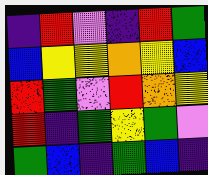[["indigo", "red", "violet", "indigo", "red", "green"], ["blue", "yellow", "yellow", "orange", "yellow", "blue"], ["red", "green", "violet", "red", "orange", "yellow"], ["red", "indigo", "green", "yellow", "green", "violet"], ["green", "blue", "indigo", "green", "blue", "indigo"]]